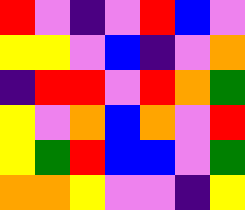[["red", "violet", "indigo", "violet", "red", "blue", "violet"], ["yellow", "yellow", "violet", "blue", "indigo", "violet", "orange"], ["indigo", "red", "red", "violet", "red", "orange", "green"], ["yellow", "violet", "orange", "blue", "orange", "violet", "red"], ["yellow", "green", "red", "blue", "blue", "violet", "green"], ["orange", "orange", "yellow", "violet", "violet", "indigo", "yellow"]]